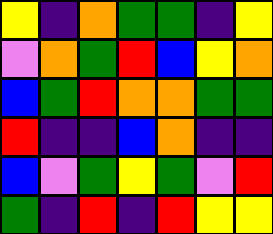[["yellow", "indigo", "orange", "green", "green", "indigo", "yellow"], ["violet", "orange", "green", "red", "blue", "yellow", "orange"], ["blue", "green", "red", "orange", "orange", "green", "green"], ["red", "indigo", "indigo", "blue", "orange", "indigo", "indigo"], ["blue", "violet", "green", "yellow", "green", "violet", "red"], ["green", "indigo", "red", "indigo", "red", "yellow", "yellow"]]